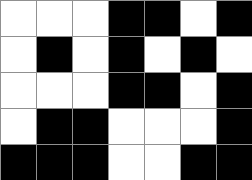[["white", "white", "white", "black", "black", "white", "black"], ["white", "black", "white", "black", "white", "black", "white"], ["white", "white", "white", "black", "black", "white", "black"], ["white", "black", "black", "white", "white", "white", "black"], ["black", "black", "black", "white", "white", "black", "black"]]